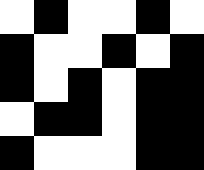[["white", "black", "white", "white", "black", "white"], ["black", "white", "white", "black", "white", "black"], ["black", "white", "black", "white", "black", "black"], ["white", "black", "black", "white", "black", "black"], ["black", "white", "white", "white", "black", "black"]]